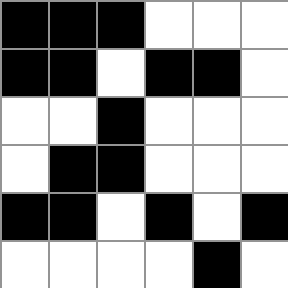[["black", "black", "black", "white", "white", "white"], ["black", "black", "white", "black", "black", "white"], ["white", "white", "black", "white", "white", "white"], ["white", "black", "black", "white", "white", "white"], ["black", "black", "white", "black", "white", "black"], ["white", "white", "white", "white", "black", "white"]]